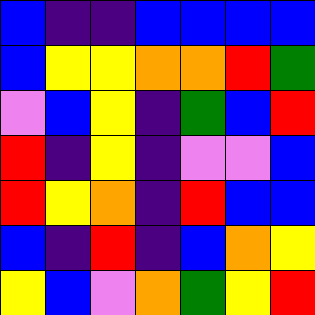[["blue", "indigo", "indigo", "blue", "blue", "blue", "blue"], ["blue", "yellow", "yellow", "orange", "orange", "red", "green"], ["violet", "blue", "yellow", "indigo", "green", "blue", "red"], ["red", "indigo", "yellow", "indigo", "violet", "violet", "blue"], ["red", "yellow", "orange", "indigo", "red", "blue", "blue"], ["blue", "indigo", "red", "indigo", "blue", "orange", "yellow"], ["yellow", "blue", "violet", "orange", "green", "yellow", "red"]]